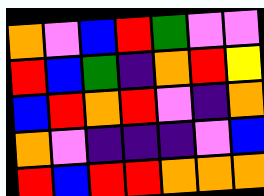[["orange", "violet", "blue", "red", "green", "violet", "violet"], ["red", "blue", "green", "indigo", "orange", "red", "yellow"], ["blue", "red", "orange", "red", "violet", "indigo", "orange"], ["orange", "violet", "indigo", "indigo", "indigo", "violet", "blue"], ["red", "blue", "red", "red", "orange", "orange", "orange"]]